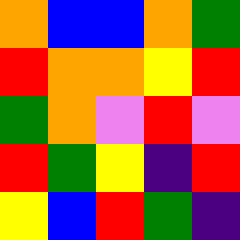[["orange", "blue", "blue", "orange", "green"], ["red", "orange", "orange", "yellow", "red"], ["green", "orange", "violet", "red", "violet"], ["red", "green", "yellow", "indigo", "red"], ["yellow", "blue", "red", "green", "indigo"]]